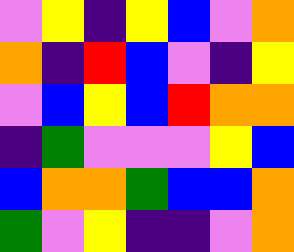[["violet", "yellow", "indigo", "yellow", "blue", "violet", "orange"], ["orange", "indigo", "red", "blue", "violet", "indigo", "yellow"], ["violet", "blue", "yellow", "blue", "red", "orange", "orange"], ["indigo", "green", "violet", "violet", "violet", "yellow", "blue"], ["blue", "orange", "orange", "green", "blue", "blue", "orange"], ["green", "violet", "yellow", "indigo", "indigo", "violet", "orange"]]